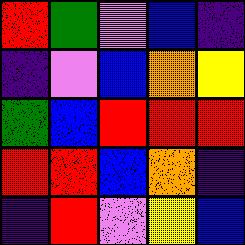[["red", "green", "violet", "blue", "indigo"], ["indigo", "violet", "blue", "orange", "yellow"], ["green", "blue", "red", "red", "red"], ["red", "red", "blue", "orange", "indigo"], ["indigo", "red", "violet", "yellow", "blue"]]